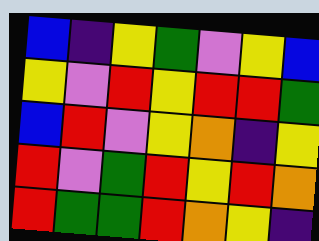[["blue", "indigo", "yellow", "green", "violet", "yellow", "blue"], ["yellow", "violet", "red", "yellow", "red", "red", "green"], ["blue", "red", "violet", "yellow", "orange", "indigo", "yellow"], ["red", "violet", "green", "red", "yellow", "red", "orange"], ["red", "green", "green", "red", "orange", "yellow", "indigo"]]